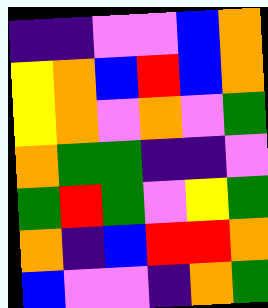[["indigo", "indigo", "violet", "violet", "blue", "orange"], ["yellow", "orange", "blue", "red", "blue", "orange"], ["yellow", "orange", "violet", "orange", "violet", "green"], ["orange", "green", "green", "indigo", "indigo", "violet"], ["green", "red", "green", "violet", "yellow", "green"], ["orange", "indigo", "blue", "red", "red", "orange"], ["blue", "violet", "violet", "indigo", "orange", "green"]]